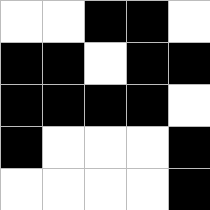[["white", "white", "black", "black", "white"], ["black", "black", "white", "black", "black"], ["black", "black", "black", "black", "white"], ["black", "white", "white", "white", "black"], ["white", "white", "white", "white", "black"]]